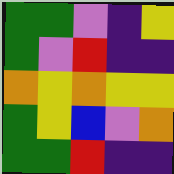[["green", "green", "violet", "indigo", "yellow"], ["green", "violet", "red", "indigo", "indigo"], ["orange", "yellow", "orange", "yellow", "yellow"], ["green", "yellow", "blue", "violet", "orange"], ["green", "green", "red", "indigo", "indigo"]]